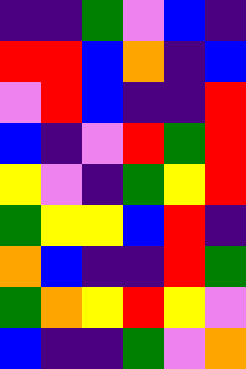[["indigo", "indigo", "green", "violet", "blue", "indigo"], ["red", "red", "blue", "orange", "indigo", "blue"], ["violet", "red", "blue", "indigo", "indigo", "red"], ["blue", "indigo", "violet", "red", "green", "red"], ["yellow", "violet", "indigo", "green", "yellow", "red"], ["green", "yellow", "yellow", "blue", "red", "indigo"], ["orange", "blue", "indigo", "indigo", "red", "green"], ["green", "orange", "yellow", "red", "yellow", "violet"], ["blue", "indigo", "indigo", "green", "violet", "orange"]]